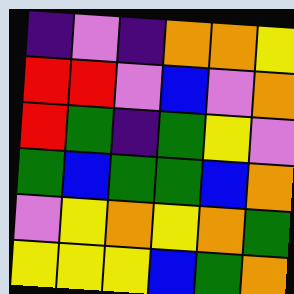[["indigo", "violet", "indigo", "orange", "orange", "yellow"], ["red", "red", "violet", "blue", "violet", "orange"], ["red", "green", "indigo", "green", "yellow", "violet"], ["green", "blue", "green", "green", "blue", "orange"], ["violet", "yellow", "orange", "yellow", "orange", "green"], ["yellow", "yellow", "yellow", "blue", "green", "orange"]]